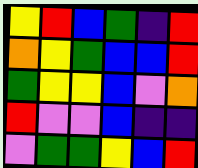[["yellow", "red", "blue", "green", "indigo", "red"], ["orange", "yellow", "green", "blue", "blue", "red"], ["green", "yellow", "yellow", "blue", "violet", "orange"], ["red", "violet", "violet", "blue", "indigo", "indigo"], ["violet", "green", "green", "yellow", "blue", "red"]]